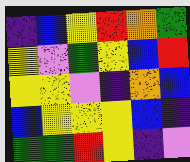[["indigo", "blue", "yellow", "red", "orange", "green"], ["yellow", "violet", "green", "yellow", "blue", "red"], ["yellow", "yellow", "violet", "indigo", "orange", "blue"], ["blue", "yellow", "yellow", "yellow", "blue", "indigo"], ["green", "green", "red", "yellow", "indigo", "violet"]]